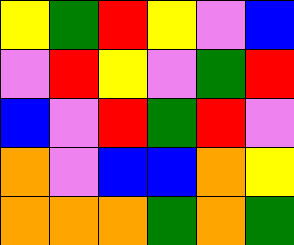[["yellow", "green", "red", "yellow", "violet", "blue"], ["violet", "red", "yellow", "violet", "green", "red"], ["blue", "violet", "red", "green", "red", "violet"], ["orange", "violet", "blue", "blue", "orange", "yellow"], ["orange", "orange", "orange", "green", "orange", "green"]]